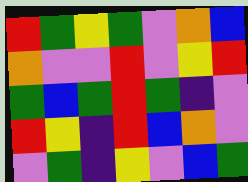[["red", "green", "yellow", "green", "violet", "orange", "blue"], ["orange", "violet", "violet", "red", "violet", "yellow", "red"], ["green", "blue", "green", "red", "green", "indigo", "violet"], ["red", "yellow", "indigo", "red", "blue", "orange", "violet"], ["violet", "green", "indigo", "yellow", "violet", "blue", "green"]]